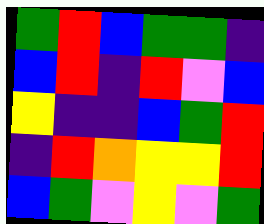[["green", "red", "blue", "green", "green", "indigo"], ["blue", "red", "indigo", "red", "violet", "blue"], ["yellow", "indigo", "indigo", "blue", "green", "red"], ["indigo", "red", "orange", "yellow", "yellow", "red"], ["blue", "green", "violet", "yellow", "violet", "green"]]